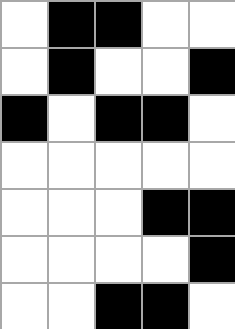[["white", "black", "black", "white", "white"], ["white", "black", "white", "white", "black"], ["black", "white", "black", "black", "white"], ["white", "white", "white", "white", "white"], ["white", "white", "white", "black", "black"], ["white", "white", "white", "white", "black"], ["white", "white", "black", "black", "white"]]